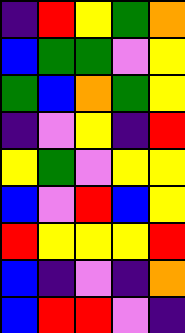[["indigo", "red", "yellow", "green", "orange"], ["blue", "green", "green", "violet", "yellow"], ["green", "blue", "orange", "green", "yellow"], ["indigo", "violet", "yellow", "indigo", "red"], ["yellow", "green", "violet", "yellow", "yellow"], ["blue", "violet", "red", "blue", "yellow"], ["red", "yellow", "yellow", "yellow", "red"], ["blue", "indigo", "violet", "indigo", "orange"], ["blue", "red", "red", "violet", "indigo"]]